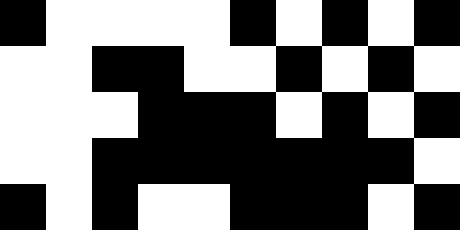[["black", "white", "white", "white", "white", "black", "white", "black", "white", "black"], ["white", "white", "black", "black", "white", "white", "black", "white", "black", "white"], ["white", "white", "white", "black", "black", "black", "white", "black", "white", "black"], ["white", "white", "black", "black", "black", "black", "black", "black", "black", "white"], ["black", "white", "black", "white", "white", "black", "black", "black", "white", "black"]]